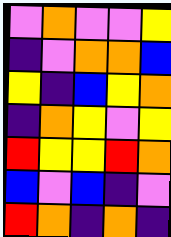[["violet", "orange", "violet", "violet", "yellow"], ["indigo", "violet", "orange", "orange", "blue"], ["yellow", "indigo", "blue", "yellow", "orange"], ["indigo", "orange", "yellow", "violet", "yellow"], ["red", "yellow", "yellow", "red", "orange"], ["blue", "violet", "blue", "indigo", "violet"], ["red", "orange", "indigo", "orange", "indigo"]]